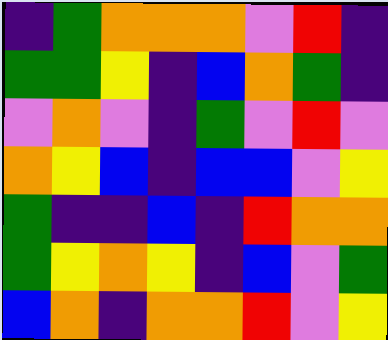[["indigo", "green", "orange", "orange", "orange", "violet", "red", "indigo"], ["green", "green", "yellow", "indigo", "blue", "orange", "green", "indigo"], ["violet", "orange", "violet", "indigo", "green", "violet", "red", "violet"], ["orange", "yellow", "blue", "indigo", "blue", "blue", "violet", "yellow"], ["green", "indigo", "indigo", "blue", "indigo", "red", "orange", "orange"], ["green", "yellow", "orange", "yellow", "indigo", "blue", "violet", "green"], ["blue", "orange", "indigo", "orange", "orange", "red", "violet", "yellow"]]